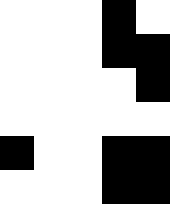[["white", "white", "white", "black", "white"], ["white", "white", "white", "black", "black"], ["white", "white", "white", "white", "black"], ["white", "white", "white", "white", "white"], ["black", "white", "white", "black", "black"], ["white", "white", "white", "black", "black"]]